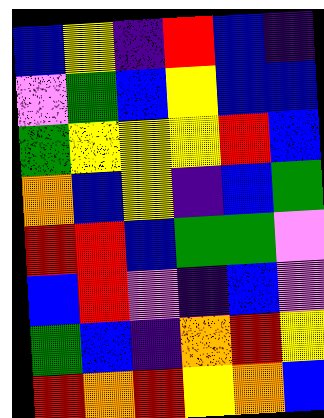[["blue", "yellow", "indigo", "red", "blue", "indigo"], ["violet", "green", "blue", "yellow", "blue", "blue"], ["green", "yellow", "yellow", "yellow", "red", "blue"], ["orange", "blue", "yellow", "indigo", "blue", "green"], ["red", "red", "blue", "green", "green", "violet"], ["blue", "red", "violet", "indigo", "blue", "violet"], ["green", "blue", "indigo", "orange", "red", "yellow"], ["red", "orange", "red", "yellow", "orange", "blue"]]